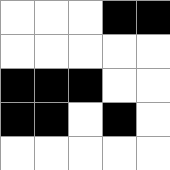[["white", "white", "white", "black", "black"], ["white", "white", "white", "white", "white"], ["black", "black", "black", "white", "white"], ["black", "black", "white", "black", "white"], ["white", "white", "white", "white", "white"]]